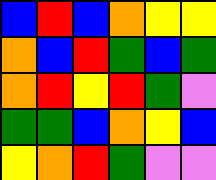[["blue", "red", "blue", "orange", "yellow", "yellow"], ["orange", "blue", "red", "green", "blue", "green"], ["orange", "red", "yellow", "red", "green", "violet"], ["green", "green", "blue", "orange", "yellow", "blue"], ["yellow", "orange", "red", "green", "violet", "violet"]]